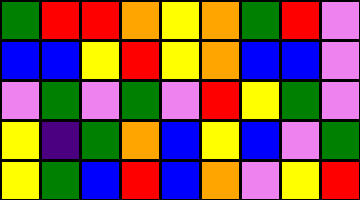[["green", "red", "red", "orange", "yellow", "orange", "green", "red", "violet"], ["blue", "blue", "yellow", "red", "yellow", "orange", "blue", "blue", "violet"], ["violet", "green", "violet", "green", "violet", "red", "yellow", "green", "violet"], ["yellow", "indigo", "green", "orange", "blue", "yellow", "blue", "violet", "green"], ["yellow", "green", "blue", "red", "blue", "orange", "violet", "yellow", "red"]]